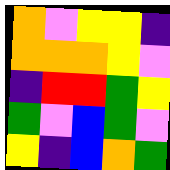[["orange", "violet", "yellow", "yellow", "indigo"], ["orange", "orange", "orange", "yellow", "violet"], ["indigo", "red", "red", "green", "yellow"], ["green", "violet", "blue", "green", "violet"], ["yellow", "indigo", "blue", "orange", "green"]]